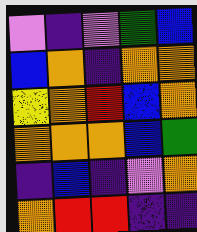[["violet", "indigo", "violet", "green", "blue"], ["blue", "orange", "indigo", "orange", "orange"], ["yellow", "orange", "red", "blue", "orange"], ["orange", "orange", "orange", "blue", "green"], ["indigo", "blue", "indigo", "violet", "orange"], ["orange", "red", "red", "indigo", "indigo"]]